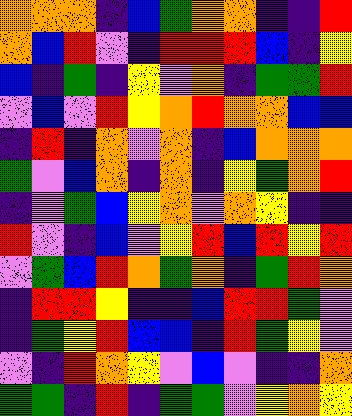[["orange", "orange", "orange", "indigo", "blue", "green", "orange", "orange", "indigo", "indigo", "red"], ["orange", "blue", "red", "violet", "indigo", "red", "red", "red", "blue", "indigo", "yellow"], ["blue", "indigo", "green", "indigo", "yellow", "violet", "orange", "indigo", "green", "green", "red"], ["violet", "blue", "violet", "red", "yellow", "orange", "red", "orange", "orange", "blue", "blue"], ["indigo", "red", "indigo", "orange", "violet", "orange", "indigo", "blue", "orange", "orange", "orange"], ["green", "violet", "blue", "orange", "indigo", "orange", "indigo", "yellow", "green", "orange", "red"], ["indigo", "violet", "green", "blue", "yellow", "orange", "violet", "orange", "yellow", "indigo", "indigo"], ["red", "violet", "indigo", "blue", "violet", "yellow", "red", "blue", "red", "yellow", "red"], ["violet", "green", "blue", "red", "orange", "green", "orange", "indigo", "green", "red", "orange"], ["indigo", "red", "red", "yellow", "indigo", "indigo", "blue", "red", "red", "green", "violet"], ["indigo", "green", "yellow", "red", "blue", "blue", "indigo", "red", "green", "yellow", "violet"], ["violet", "indigo", "red", "orange", "yellow", "violet", "blue", "violet", "indigo", "indigo", "orange"], ["green", "green", "indigo", "red", "indigo", "green", "green", "violet", "yellow", "orange", "yellow"]]